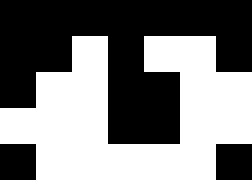[["black", "black", "black", "black", "black", "black", "black"], ["black", "black", "white", "black", "white", "white", "black"], ["black", "white", "white", "black", "black", "white", "white"], ["white", "white", "white", "black", "black", "white", "white"], ["black", "white", "white", "white", "white", "white", "black"]]